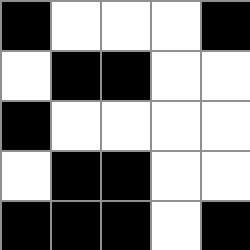[["black", "white", "white", "white", "black"], ["white", "black", "black", "white", "white"], ["black", "white", "white", "white", "white"], ["white", "black", "black", "white", "white"], ["black", "black", "black", "white", "black"]]